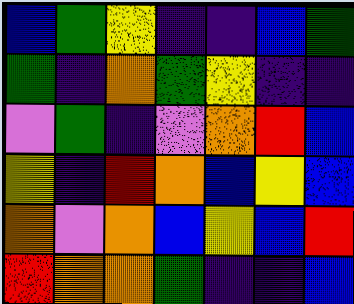[["blue", "green", "yellow", "indigo", "indigo", "blue", "green"], ["green", "indigo", "orange", "green", "yellow", "indigo", "indigo"], ["violet", "green", "indigo", "violet", "orange", "red", "blue"], ["yellow", "indigo", "red", "orange", "blue", "yellow", "blue"], ["orange", "violet", "orange", "blue", "yellow", "blue", "red"], ["red", "orange", "orange", "green", "indigo", "indigo", "blue"]]